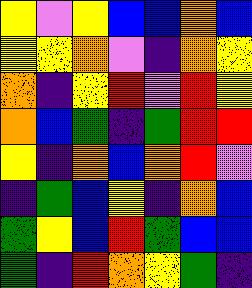[["yellow", "violet", "yellow", "blue", "blue", "orange", "blue"], ["yellow", "yellow", "orange", "violet", "indigo", "orange", "yellow"], ["orange", "indigo", "yellow", "red", "violet", "red", "yellow"], ["orange", "blue", "green", "indigo", "green", "red", "red"], ["yellow", "indigo", "orange", "blue", "orange", "red", "violet"], ["indigo", "green", "blue", "yellow", "indigo", "orange", "blue"], ["green", "yellow", "blue", "red", "green", "blue", "blue"], ["green", "indigo", "red", "orange", "yellow", "green", "indigo"]]